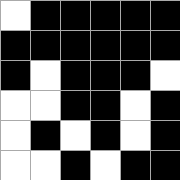[["white", "black", "black", "black", "black", "black"], ["black", "black", "black", "black", "black", "black"], ["black", "white", "black", "black", "black", "white"], ["white", "white", "black", "black", "white", "black"], ["white", "black", "white", "black", "white", "black"], ["white", "white", "black", "white", "black", "black"]]